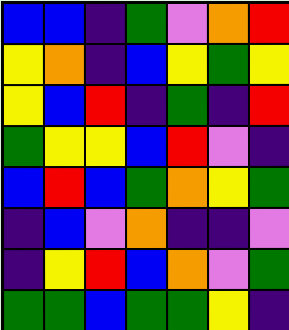[["blue", "blue", "indigo", "green", "violet", "orange", "red"], ["yellow", "orange", "indigo", "blue", "yellow", "green", "yellow"], ["yellow", "blue", "red", "indigo", "green", "indigo", "red"], ["green", "yellow", "yellow", "blue", "red", "violet", "indigo"], ["blue", "red", "blue", "green", "orange", "yellow", "green"], ["indigo", "blue", "violet", "orange", "indigo", "indigo", "violet"], ["indigo", "yellow", "red", "blue", "orange", "violet", "green"], ["green", "green", "blue", "green", "green", "yellow", "indigo"]]